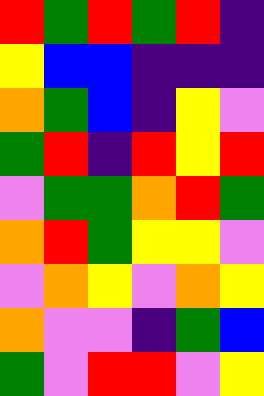[["red", "green", "red", "green", "red", "indigo"], ["yellow", "blue", "blue", "indigo", "indigo", "indigo"], ["orange", "green", "blue", "indigo", "yellow", "violet"], ["green", "red", "indigo", "red", "yellow", "red"], ["violet", "green", "green", "orange", "red", "green"], ["orange", "red", "green", "yellow", "yellow", "violet"], ["violet", "orange", "yellow", "violet", "orange", "yellow"], ["orange", "violet", "violet", "indigo", "green", "blue"], ["green", "violet", "red", "red", "violet", "yellow"]]